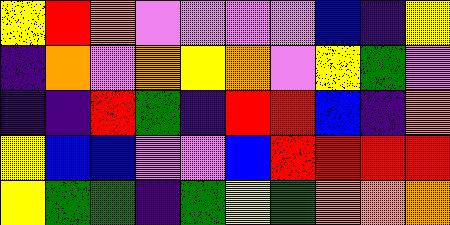[["yellow", "red", "orange", "violet", "violet", "violet", "violet", "blue", "indigo", "yellow"], ["indigo", "orange", "violet", "orange", "yellow", "orange", "violet", "yellow", "green", "violet"], ["indigo", "indigo", "red", "green", "indigo", "red", "red", "blue", "indigo", "orange"], ["yellow", "blue", "blue", "violet", "violet", "blue", "red", "red", "red", "red"], ["yellow", "green", "green", "indigo", "green", "yellow", "green", "orange", "orange", "orange"]]